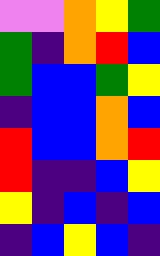[["violet", "violet", "orange", "yellow", "green"], ["green", "indigo", "orange", "red", "blue"], ["green", "blue", "blue", "green", "yellow"], ["indigo", "blue", "blue", "orange", "blue"], ["red", "blue", "blue", "orange", "red"], ["red", "indigo", "indigo", "blue", "yellow"], ["yellow", "indigo", "blue", "indigo", "blue"], ["indigo", "blue", "yellow", "blue", "indigo"]]